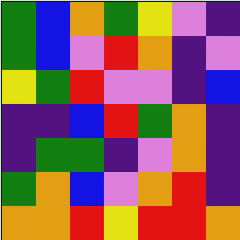[["green", "blue", "orange", "green", "yellow", "violet", "indigo"], ["green", "blue", "violet", "red", "orange", "indigo", "violet"], ["yellow", "green", "red", "violet", "violet", "indigo", "blue"], ["indigo", "indigo", "blue", "red", "green", "orange", "indigo"], ["indigo", "green", "green", "indigo", "violet", "orange", "indigo"], ["green", "orange", "blue", "violet", "orange", "red", "indigo"], ["orange", "orange", "red", "yellow", "red", "red", "orange"]]